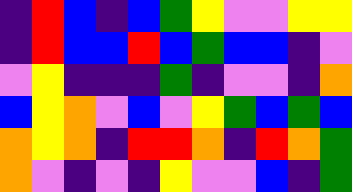[["indigo", "red", "blue", "indigo", "blue", "green", "yellow", "violet", "violet", "yellow", "yellow"], ["indigo", "red", "blue", "blue", "red", "blue", "green", "blue", "blue", "indigo", "violet"], ["violet", "yellow", "indigo", "indigo", "indigo", "green", "indigo", "violet", "violet", "indigo", "orange"], ["blue", "yellow", "orange", "violet", "blue", "violet", "yellow", "green", "blue", "green", "blue"], ["orange", "yellow", "orange", "indigo", "red", "red", "orange", "indigo", "red", "orange", "green"], ["orange", "violet", "indigo", "violet", "indigo", "yellow", "violet", "violet", "blue", "indigo", "green"]]